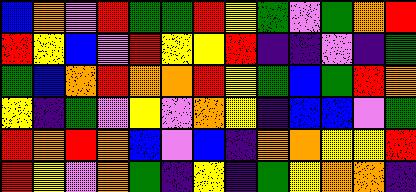[["blue", "orange", "violet", "red", "green", "green", "red", "yellow", "green", "violet", "green", "orange", "red"], ["red", "yellow", "blue", "violet", "red", "yellow", "yellow", "red", "indigo", "indigo", "violet", "indigo", "green"], ["green", "blue", "orange", "red", "orange", "orange", "red", "yellow", "green", "blue", "green", "red", "orange"], ["yellow", "indigo", "green", "violet", "yellow", "violet", "orange", "yellow", "indigo", "blue", "blue", "violet", "green"], ["red", "orange", "red", "orange", "blue", "violet", "blue", "indigo", "orange", "orange", "yellow", "yellow", "red"], ["red", "yellow", "violet", "orange", "green", "indigo", "yellow", "indigo", "green", "yellow", "orange", "orange", "indigo"]]